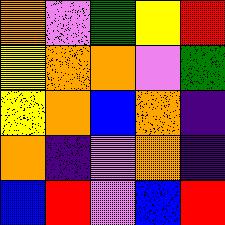[["orange", "violet", "green", "yellow", "red"], ["yellow", "orange", "orange", "violet", "green"], ["yellow", "orange", "blue", "orange", "indigo"], ["orange", "indigo", "violet", "orange", "indigo"], ["blue", "red", "violet", "blue", "red"]]